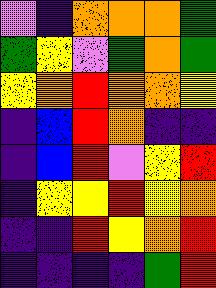[["violet", "indigo", "orange", "orange", "orange", "green"], ["green", "yellow", "violet", "green", "orange", "green"], ["yellow", "orange", "red", "orange", "orange", "yellow"], ["indigo", "blue", "red", "orange", "indigo", "indigo"], ["indigo", "blue", "red", "violet", "yellow", "red"], ["indigo", "yellow", "yellow", "red", "yellow", "orange"], ["indigo", "indigo", "red", "yellow", "orange", "red"], ["indigo", "indigo", "indigo", "indigo", "green", "red"]]